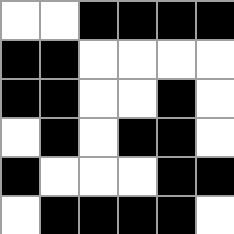[["white", "white", "black", "black", "black", "black"], ["black", "black", "white", "white", "white", "white"], ["black", "black", "white", "white", "black", "white"], ["white", "black", "white", "black", "black", "white"], ["black", "white", "white", "white", "black", "black"], ["white", "black", "black", "black", "black", "white"]]